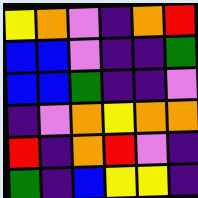[["yellow", "orange", "violet", "indigo", "orange", "red"], ["blue", "blue", "violet", "indigo", "indigo", "green"], ["blue", "blue", "green", "indigo", "indigo", "violet"], ["indigo", "violet", "orange", "yellow", "orange", "orange"], ["red", "indigo", "orange", "red", "violet", "indigo"], ["green", "indigo", "blue", "yellow", "yellow", "indigo"]]